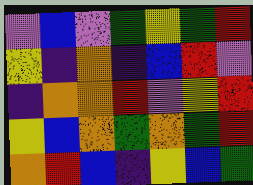[["violet", "blue", "violet", "green", "yellow", "green", "red"], ["yellow", "indigo", "orange", "indigo", "blue", "red", "violet"], ["indigo", "orange", "orange", "red", "violet", "yellow", "red"], ["yellow", "blue", "orange", "green", "orange", "green", "red"], ["orange", "red", "blue", "indigo", "yellow", "blue", "green"]]